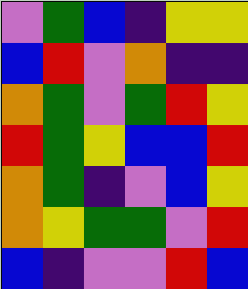[["violet", "green", "blue", "indigo", "yellow", "yellow"], ["blue", "red", "violet", "orange", "indigo", "indigo"], ["orange", "green", "violet", "green", "red", "yellow"], ["red", "green", "yellow", "blue", "blue", "red"], ["orange", "green", "indigo", "violet", "blue", "yellow"], ["orange", "yellow", "green", "green", "violet", "red"], ["blue", "indigo", "violet", "violet", "red", "blue"]]